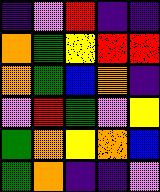[["indigo", "violet", "red", "indigo", "indigo"], ["orange", "green", "yellow", "red", "red"], ["orange", "green", "blue", "orange", "indigo"], ["violet", "red", "green", "violet", "yellow"], ["green", "orange", "yellow", "orange", "blue"], ["green", "orange", "indigo", "indigo", "violet"]]